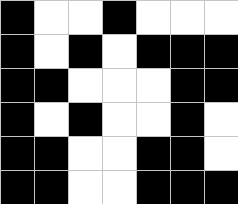[["black", "white", "white", "black", "white", "white", "white"], ["black", "white", "black", "white", "black", "black", "black"], ["black", "black", "white", "white", "white", "black", "black"], ["black", "white", "black", "white", "white", "black", "white"], ["black", "black", "white", "white", "black", "black", "white"], ["black", "black", "white", "white", "black", "black", "black"]]